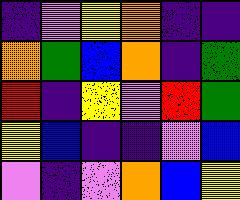[["indigo", "violet", "yellow", "orange", "indigo", "indigo"], ["orange", "green", "blue", "orange", "indigo", "green"], ["red", "indigo", "yellow", "violet", "red", "green"], ["yellow", "blue", "indigo", "indigo", "violet", "blue"], ["violet", "indigo", "violet", "orange", "blue", "yellow"]]